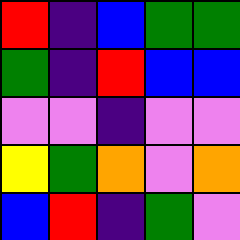[["red", "indigo", "blue", "green", "green"], ["green", "indigo", "red", "blue", "blue"], ["violet", "violet", "indigo", "violet", "violet"], ["yellow", "green", "orange", "violet", "orange"], ["blue", "red", "indigo", "green", "violet"]]